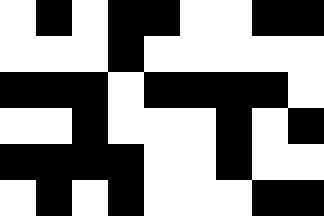[["white", "black", "white", "black", "black", "white", "white", "black", "black"], ["white", "white", "white", "black", "white", "white", "white", "white", "white"], ["black", "black", "black", "white", "black", "black", "black", "black", "white"], ["white", "white", "black", "white", "white", "white", "black", "white", "black"], ["black", "black", "black", "black", "white", "white", "black", "white", "white"], ["white", "black", "white", "black", "white", "white", "white", "black", "black"]]